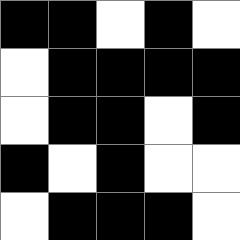[["black", "black", "white", "black", "white"], ["white", "black", "black", "black", "black"], ["white", "black", "black", "white", "black"], ["black", "white", "black", "white", "white"], ["white", "black", "black", "black", "white"]]